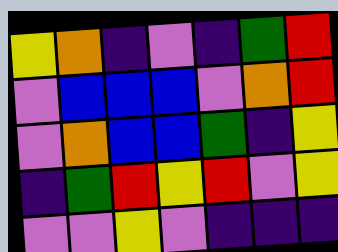[["yellow", "orange", "indigo", "violet", "indigo", "green", "red"], ["violet", "blue", "blue", "blue", "violet", "orange", "red"], ["violet", "orange", "blue", "blue", "green", "indigo", "yellow"], ["indigo", "green", "red", "yellow", "red", "violet", "yellow"], ["violet", "violet", "yellow", "violet", "indigo", "indigo", "indigo"]]